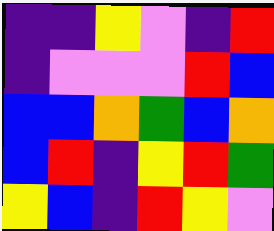[["indigo", "indigo", "yellow", "violet", "indigo", "red"], ["indigo", "violet", "violet", "violet", "red", "blue"], ["blue", "blue", "orange", "green", "blue", "orange"], ["blue", "red", "indigo", "yellow", "red", "green"], ["yellow", "blue", "indigo", "red", "yellow", "violet"]]